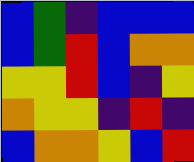[["blue", "green", "indigo", "blue", "blue", "blue"], ["blue", "green", "red", "blue", "orange", "orange"], ["yellow", "yellow", "red", "blue", "indigo", "yellow"], ["orange", "yellow", "yellow", "indigo", "red", "indigo"], ["blue", "orange", "orange", "yellow", "blue", "red"]]